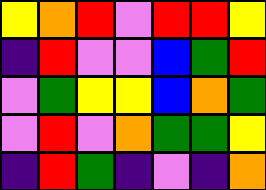[["yellow", "orange", "red", "violet", "red", "red", "yellow"], ["indigo", "red", "violet", "violet", "blue", "green", "red"], ["violet", "green", "yellow", "yellow", "blue", "orange", "green"], ["violet", "red", "violet", "orange", "green", "green", "yellow"], ["indigo", "red", "green", "indigo", "violet", "indigo", "orange"]]